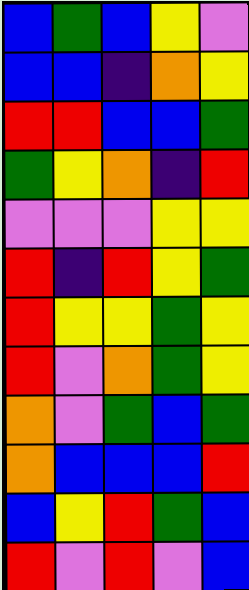[["blue", "green", "blue", "yellow", "violet"], ["blue", "blue", "indigo", "orange", "yellow"], ["red", "red", "blue", "blue", "green"], ["green", "yellow", "orange", "indigo", "red"], ["violet", "violet", "violet", "yellow", "yellow"], ["red", "indigo", "red", "yellow", "green"], ["red", "yellow", "yellow", "green", "yellow"], ["red", "violet", "orange", "green", "yellow"], ["orange", "violet", "green", "blue", "green"], ["orange", "blue", "blue", "blue", "red"], ["blue", "yellow", "red", "green", "blue"], ["red", "violet", "red", "violet", "blue"]]